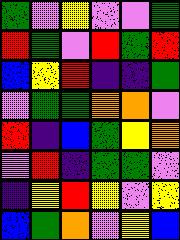[["green", "violet", "yellow", "violet", "violet", "green"], ["red", "green", "violet", "red", "green", "red"], ["blue", "yellow", "red", "indigo", "indigo", "green"], ["violet", "green", "green", "orange", "orange", "violet"], ["red", "indigo", "blue", "green", "yellow", "orange"], ["violet", "red", "indigo", "green", "green", "violet"], ["indigo", "yellow", "red", "yellow", "violet", "yellow"], ["blue", "green", "orange", "violet", "yellow", "blue"]]